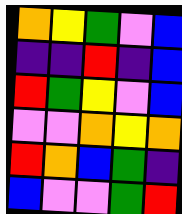[["orange", "yellow", "green", "violet", "blue"], ["indigo", "indigo", "red", "indigo", "blue"], ["red", "green", "yellow", "violet", "blue"], ["violet", "violet", "orange", "yellow", "orange"], ["red", "orange", "blue", "green", "indigo"], ["blue", "violet", "violet", "green", "red"]]